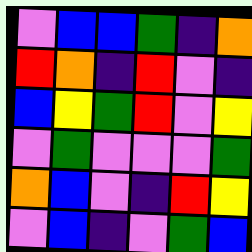[["violet", "blue", "blue", "green", "indigo", "orange"], ["red", "orange", "indigo", "red", "violet", "indigo"], ["blue", "yellow", "green", "red", "violet", "yellow"], ["violet", "green", "violet", "violet", "violet", "green"], ["orange", "blue", "violet", "indigo", "red", "yellow"], ["violet", "blue", "indigo", "violet", "green", "blue"]]